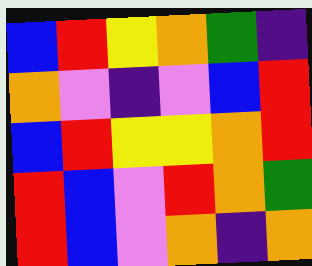[["blue", "red", "yellow", "orange", "green", "indigo"], ["orange", "violet", "indigo", "violet", "blue", "red"], ["blue", "red", "yellow", "yellow", "orange", "red"], ["red", "blue", "violet", "red", "orange", "green"], ["red", "blue", "violet", "orange", "indigo", "orange"]]